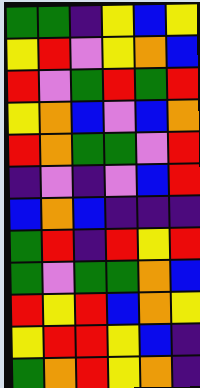[["green", "green", "indigo", "yellow", "blue", "yellow"], ["yellow", "red", "violet", "yellow", "orange", "blue"], ["red", "violet", "green", "red", "green", "red"], ["yellow", "orange", "blue", "violet", "blue", "orange"], ["red", "orange", "green", "green", "violet", "red"], ["indigo", "violet", "indigo", "violet", "blue", "red"], ["blue", "orange", "blue", "indigo", "indigo", "indigo"], ["green", "red", "indigo", "red", "yellow", "red"], ["green", "violet", "green", "green", "orange", "blue"], ["red", "yellow", "red", "blue", "orange", "yellow"], ["yellow", "red", "red", "yellow", "blue", "indigo"], ["green", "orange", "red", "yellow", "orange", "indigo"]]